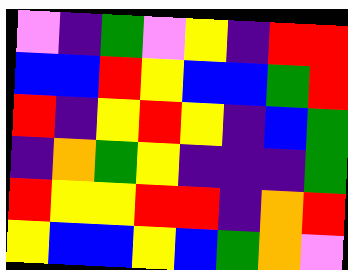[["violet", "indigo", "green", "violet", "yellow", "indigo", "red", "red"], ["blue", "blue", "red", "yellow", "blue", "blue", "green", "red"], ["red", "indigo", "yellow", "red", "yellow", "indigo", "blue", "green"], ["indigo", "orange", "green", "yellow", "indigo", "indigo", "indigo", "green"], ["red", "yellow", "yellow", "red", "red", "indigo", "orange", "red"], ["yellow", "blue", "blue", "yellow", "blue", "green", "orange", "violet"]]